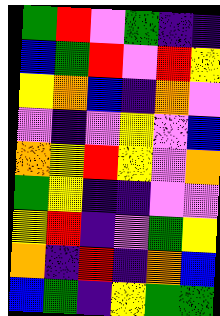[["green", "red", "violet", "green", "indigo", "indigo"], ["blue", "green", "red", "violet", "red", "yellow"], ["yellow", "orange", "blue", "indigo", "orange", "violet"], ["violet", "indigo", "violet", "yellow", "violet", "blue"], ["orange", "yellow", "red", "yellow", "violet", "orange"], ["green", "yellow", "indigo", "indigo", "violet", "violet"], ["yellow", "red", "indigo", "violet", "green", "yellow"], ["orange", "indigo", "red", "indigo", "orange", "blue"], ["blue", "green", "indigo", "yellow", "green", "green"]]